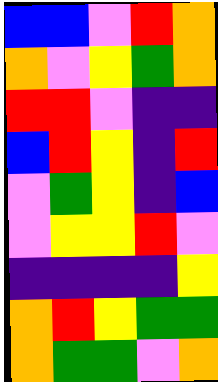[["blue", "blue", "violet", "red", "orange"], ["orange", "violet", "yellow", "green", "orange"], ["red", "red", "violet", "indigo", "indigo"], ["blue", "red", "yellow", "indigo", "red"], ["violet", "green", "yellow", "indigo", "blue"], ["violet", "yellow", "yellow", "red", "violet"], ["indigo", "indigo", "indigo", "indigo", "yellow"], ["orange", "red", "yellow", "green", "green"], ["orange", "green", "green", "violet", "orange"]]